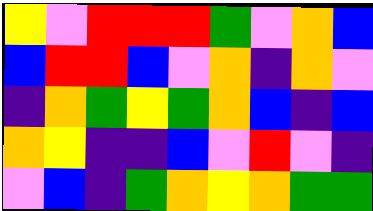[["yellow", "violet", "red", "red", "red", "green", "violet", "orange", "blue"], ["blue", "red", "red", "blue", "violet", "orange", "indigo", "orange", "violet"], ["indigo", "orange", "green", "yellow", "green", "orange", "blue", "indigo", "blue"], ["orange", "yellow", "indigo", "indigo", "blue", "violet", "red", "violet", "indigo"], ["violet", "blue", "indigo", "green", "orange", "yellow", "orange", "green", "green"]]